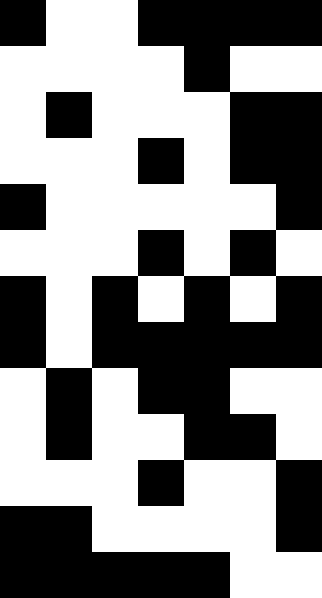[["black", "white", "white", "black", "black", "black", "black"], ["white", "white", "white", "white", "black", "white", "white"], ["white", "black", "white", "white", "white", "black", "black"], ["white", "white", "white", "black", "white", "black", "black"], ["black", "white", "white", "white", "white", "white", "black"], ["white", "white", "white", "black", "white", "black", "white"], ["black", "white", "black", "white", "black", "white", "black"], ["black", "white", "black", "black", "black", "black", "black"], ["white", "black", "white", "black", "black", "white", "white"], ["white", "black", "white", "white", "black", "black", "white"], ["white", "white", "white", "black", "white", "white", "black"], ["black", "black", "white", "white", "white", "white", "black"], ["black", "black", "black", "black", "black", "white", "white"]]